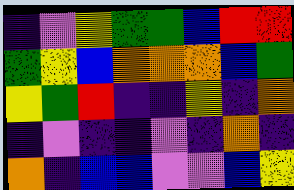[["indigo", "violet", "yellow", "green", "green", "blue", "red", "red"], ["green", "yellow", "blue", "orange", "orange", "orange", "blue", "green"], ["yellow", "green", "red", "indigo", "indigo", "yellow", "indigo", "orange"], ["indigo", "violet", "indigo", "indigo", "violet", "indigo", "orange", "indigo"], ["orange", "indigo", "blue", "blue", "violet", "violet", "blue", "yellow"]]